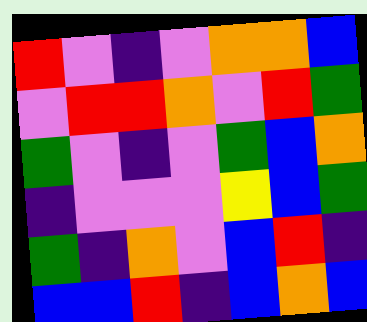[["red", "violet", "indigo", "violet", "orange", "orange", "blue"], ["violet", "red", "red", "orange", "violet", "red", "green"], ["green", "violet", "indigo", "violet", "green", "blue", "orange"], ["indigo", "violet", "violet", "violet", "yellow", "blue", "green"], ["green", "indigo", "orange", "violet", "blue", "red", "indigo"], ["blue", "blue", "red", "indigo", "blue", "orange", "blue"]]